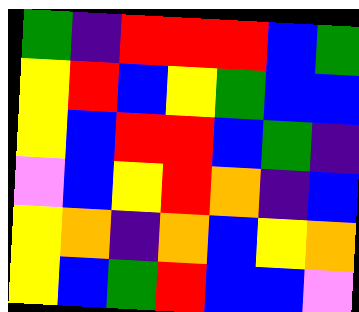[["green", "indigo", "red", "red", "red", "blue", "green"], ["yellow", "red", "blue", "yellow", "green", "blue", "blue"], ["yellow", "blue", "red", "red", "blue", "green", "indigo"], ["violet", "blue", "yellow", "red", "orange", "indigo", "blue"], ["yellow", "orange", "indigo", "orange", "blue", "yellow", "orange"], ["yellow", "blue", "green", "red", "blue", "blue", "violet"]]